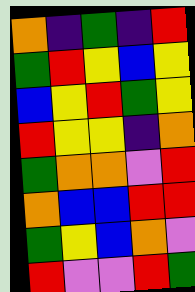[["orange", "indigo", "green", "indigo", "red"], ["green", "red", "yellow", "blue", "yellow"], ["blue", "yellow", "red", "green", "yellow"], ["red", "yellow", "yellow", "indigo", "orange"], ["green", "orange", "orange", "violet", "red"], ["orange", "blue", "blue", "red", "red"], ["green", "yellow", "blue", "orange", "violet"], ["red", "violet", "violet", "red", "green"]]